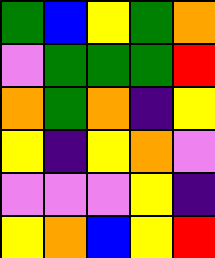[["green", "blue", "yellow", "green", "orange"], ["violet", "green", "green", "green", "red"], ["orange", "green", "orange", "indigo", "yellow"], ["yellow", "indigo", "yellow", "orange", "violet"], ["violet", "violet", "violet", "yellow", "indigo"], ["yellow", "orange", "blue", "yellow", "red"]]